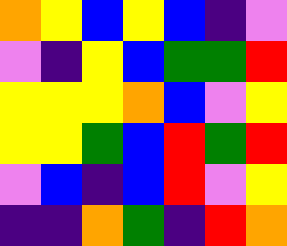[["orange", "yellow", "blue", "yellow", "blue", "indigo", "violet"], ["violet", "indigo", "yellow", "blue", "green", "green", "red"], ["yellow", "yellow", "yellow", "orange", "blue", "violet", "yellow"], ["yellow", "yellow", "green", "blue", "red", "green", "red"], ["violet", "blue", "indigo", "blue", "red", "violet", "yellow"], ["indigo", "indigo", "orange", "green", "indigo", "red", "orange"]]